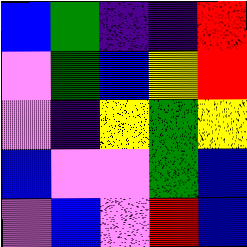[["blue", "green", "indigo", "indigo", "red"], ["violet", "green", "blue", "yellow", "red"], ["violet", "indigo", "yellow", "green", "yellow"], ["blue", "violet", "violet", "green", "blue"], ["violet", "blue", "violet", "red", "blue"]]